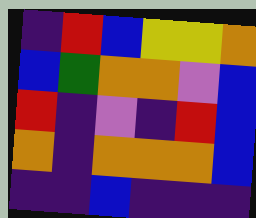[["indigo", "red", "blue", "yellow", "yellow", "orange"], ["blue", "green", "orange", "orange", "violet", "blue"], ["red", "indigo", "violet", "indigo", "red", "blue"], ["orange", "indigo", "orange", "orange", "orange", "blue"], ["indigo", "indigo", "blue", "indigo", "indigo", "indigo"]]